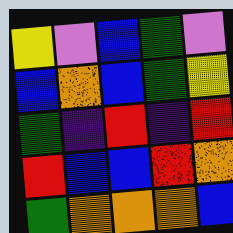[["yellow", "violet", "blue", "green", "violet"], ["blue", "orange", "blue", "green", "yellow"], ["green", "indigo", "red", "indigo", "red"], ["red", "blue", "blue", "red", "orange"], ["green", "orange", "orange", "orange", "blue"]]